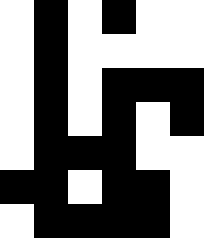[["white", "black", "white", "black", "white", "white"], ["white", "black", "white", "white", "white", "white"], ["white", "black", "white", "black", "black", "black"], ["white", "black", "white", "black", "white", "black"], ["white", "black", "black", "black", "white", "white"], ["black", "black", "white", "black", "black", "white"], ["white", "black", "black", "black", "black", "white"]]